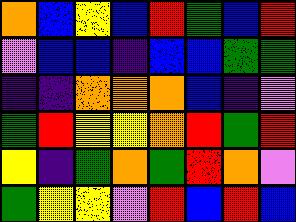[["orange", "blue", "yellow", "blue", "red", "green", "blue", "red"], ["violet", "blue", "blue", "indigo", "blue", "blue", "green", "green"], ["indigo", "indigo", "orange", "orange", "orange", "blue", "indigo", "violet"], ["green", "red", "yellow", "yellow", "orange", "red", "green", "red"], ["yellow", "indigo", "green", "orange", "green", "red", "orange", "violet"], ["green", "yellow", "yellow", "violet", "red", "blue", "red", "blue"]]